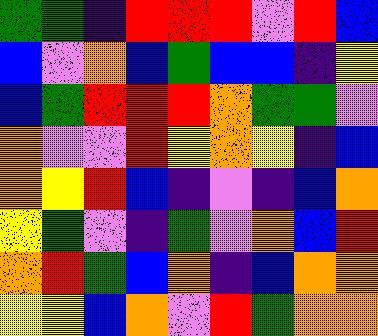[["green", "green", "indigo", "red", "red", "red", "violet", "red", "blue"], ["blue", "violet", "orange", "blue", "green", "blue", "blue", "indigo", "yellow"], ["blue", "green", "red", "red", "red", "orange", "green", "green", "violet"], ["orange", "violet", "violet", "red", "yellow", "orange", "yellow", "indigo", "blue"], ["orange", "yellow", "red", "blue", "indigo", "violet", "indigo", "blue", "orange"], ["yellow", "green", "violet", "indigo", "green", "violet", "orange", "blue", "red"], ["orange", "red", "green", "blue", "orange", "indigo", "blue", "orange", "orange"], ["yellow", "yellow", "blue", "orange", "violet", "red", "green", "orange", "orange"]]